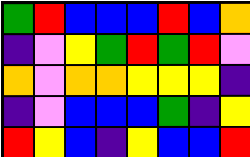[["green", "red", "blue", "blue", "blue", "red", "blue", "orange"], ["indigo", "violet", "yellow", "green", "red", "green", "red", "violet"], ["orange", "violet", "orange", "orange", "yellow", "yellow", "yellow", "indigo"], ["indigo", "violet", "blue", "blue", "blue", "green", "indigo", "yellow"], ["red", "yellow", "blue", "indigo", "yellow", "blue", "blue", "red"]]